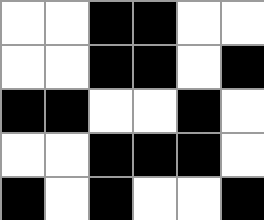[["white", "white", "black", "black", "white", "white"], ["white", "white", "black", "black", "white", "black"], ["black", "black", "white", "white", "black", "white"], ["white", "white", "black", "black", "black", "white"], ["black", "white", "black", "white", "white", "black"]]